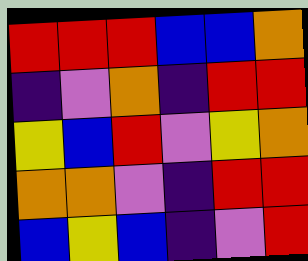[["red", "red", "red", "blue", "blue", "orange"], ["indigo", "violet", "orange", "indigo", "red", "red"], ["yellow", "blue", "red", "violet", "yellow", "orange"], ["orange", "orange", "violet", "indigo", "red", "red"], ["blue", "yellow", "blue", "indigo", "violet", "red"]]